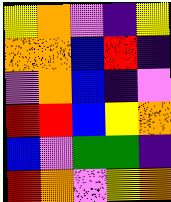[["yellow", "orange", "violet", "indigo", "yellow"], ["orange", "orange", "blue", "red", "indigo"], ["violet", "orange", "blue", "indigo", "violet"], ["red", "red", "blue", "yellow", "orange"], ["blue", "violet", "green", "green", "indigo"], ["red", "orange", "violet", "yellow", "orange"]]